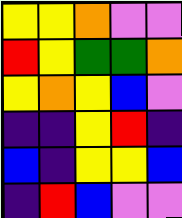[["yellow", "yellow", "orange", "violet", "violet"], ["red", "yellow", "green", "green", "orange"], ["yellow", "orange", "yellow", "blue", "violet"], ["indigo", "indigo", "yellow", "red", "indigo"], ["blue", "indigo", "yellow", "yellow", "blue"], ["indigo", "red", "blue", "violet", "violet"]]